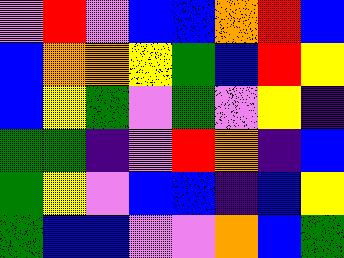[["violet", "red", "violet", "blue", "blue", "orange", "red", "blue"], ["blue", "orange", "orange", "yellow", "green", "blue", "red", "yellow"], ["blue", "yellow", "green", "violet", "green", "violet", "yellow", "indigo"], ["green", "green", "indigo", "violet", "red", "orange", "indigo", "blue"], ["green", "yellow", "violet", "blue", "blue", "indigo", "blue", "yellow"], ["green", "blue", "blue", "violet", "violet", "orange", "blue", "green"]]